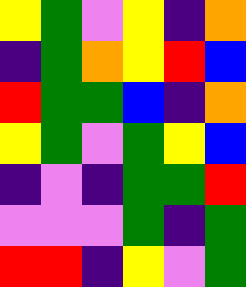[["yellow", "green", "violet", "yellow", "indigo", "orange"], ["indigo", "green", "orange", "yellow", "red", "blue"], ["red", "green", "green", "blue", "indigo", "orange"], ["yellow", "green", "violet", "green", "yellow", "blue"], ["indigo", "violet", "indigo", "green", "green", "red"], ["violet", "violet", "violet", "green", "indigo", "green"], ["red", "red", "indigo", "yellow", "violet", "green"]]